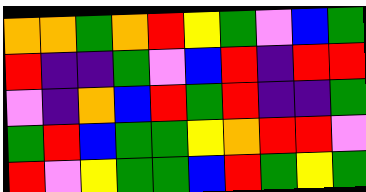[["orange", "orange", "green", "orange", "red", "yellow", "green", "violet", "blue", "green"], ["red", "indigo", "indigo", "green", "violet", "blue", "red", "indigo", "red", "red"], ["violet", "indigo", "orange", "blue", "red", "green", "red", "indigo", "indigo", "green"], ["green", "red", "blue", "green", "green", "yellow", "orange", "red", "red", "violet"], ["red", "violet", "yellow", "green", "green", "blue", "red", "green", "yellow", "green"]]